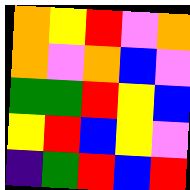[["orange", "yellow", "red", "violet", "orange"], ["orange", "violet", "orange", "blue", "violet"], ["green", "green", "red", "yellow", "blue"], ["yellow", "red", "blue", "yellow", "violet"], ["indigo", "green", "red", "blue", "red"]]